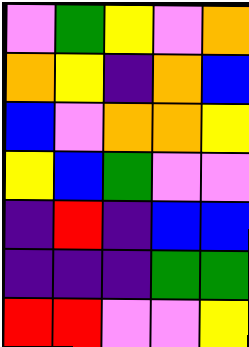[["violet", "green", "yellow", "violet", "orange"], ["orange", "yellow", "indigo", "orange", "blue"], ["blue", "violet", "orange", "orange", "yellow"], ["yellow", "blue", "green", "violet", "violet"], ["indigo", "red", "indigo", "blue", "blue"], ["indigo", "indigo", "indigo", "green", "green"], ["red", "red", "violet", "violet", "yellow"]]